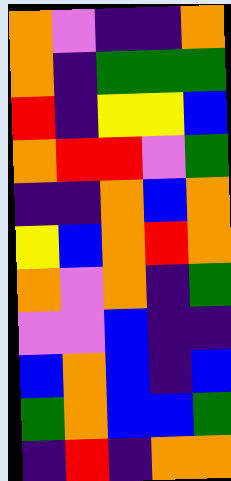[["orange", "violet", "indigo", "indigo", "orange"], ["orange", "indigo", "green", "green", "green"], ["red", "indigo", "yellow", "yellow", "blue"], ["orange", "red", "red", "violet", "green"], ["indigo", "indigo", "orange", "blue", "orange"], ["yellow", "blue", "orange", "red", "orange"], ["orange", "violet", "orange", "indigo", "green"], ["violet", "violet", "blue", "indigo", "indigo"], ["blue", "orange", "blue", "indigo", "blue"], ["green", "orange", "blue", "blue", "green"], ["indigo", "red", "indigo", "orange", "orange"]]